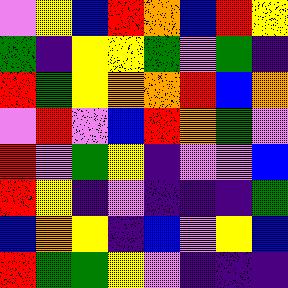[["violet", "yellow", "blue", "red", "orange", "blue", "red", "yellow"], ["green", "indigo", "yellow", "yellow", "green", "violet", "green", "indigo"], ["red", "green", "yellow", "orange", "orange", "red", "blue", "orange"], ["violet", "red", "violet", "blue", "red", "orange", "green", "violet"], ["red", "violet", "green", "yellow", "indigo", "violet", "violet", "blue"], ["red", "yellow", "indigo", "violet", "indigo", "indigo", "indigo", "green"], ["blue", "orange", "yellow", "indigo", "blue", "violet", "yellow", "blue"], ["red", "green", "green", "yellow", "violet", "indigo", "indigo", "indigo"]]